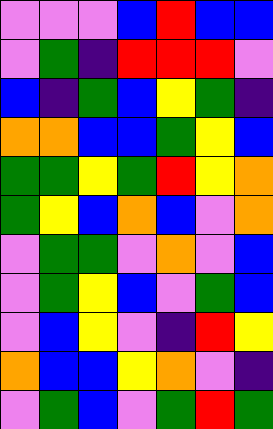[["violet", "violet", "violet", "blue", "red", "blue", "blue"], ["violet", "green", "indigo", "red", "red", "red", "violet"], ["blue", "indigo", "green", "blue", "yellow", "green", "indigo"], ["orange", "orange", "blue", "blue", "green", "yellow", "blue"], ["green", "green", "yellow", "green", "red", "yellow", "orange"], ["green", "yellow", "blue", "orange", "blue", "violet", "orange"], ["violet", "green", "green", "violet", "orange", "violet", "blue"], ["violet", "green", "yellow", "blue", "violet", "green", "blue"], ["violet", "blue", "yellow", "violet", "indigo", "red", "yellow"], ["orange", "blue", "blue", "yellow", "orange", "violet", "indigo"], ["violet", "green", "blue", "violet", "green", "red", "green"]]